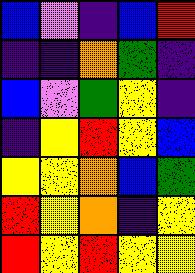[["blue", "violet", "indigo", "blue", "red"], ["indigo", "indigo", "orange", "green", "indigo"], ["blue", "violet", "green", "yellow", "indigo"], ["indigo", "yellow", "red", "yellow", "blue"], ["yellow", "yellow", "orange", "blue", "green"], ["red", "yellow", "orange", "indigo", "yellow"], ["red", "yellow", "red", "yellow", "yellow"]]